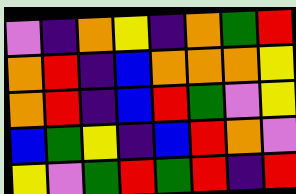[["violet", "indigo", "orange", "yellow", "indigo", "orange", "green", "red"], ["orange", "red", "indigo", "blue", "orange", "orange", "orange", "yellow"], ["orange", "red", "indigo", "blue", "red", "green", "violet", "yellow"], ["blue", "green", "yellow", "indigo", "blue", "red", "orange", "violet"], ["yellow", "violet", "green", "red", "green", "red", "indigo", "red"]]